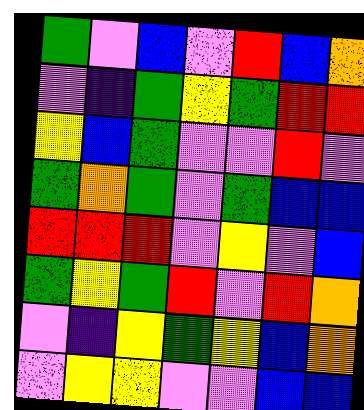[["green", "violet", "blue", "violet", "red", "blue", "orange"], ["violet", "indigo", "green", "yellow", "green", "red", "red"], ["yellow", "blue", "green", "violet", "violet", "red", "violet"], ["green", "orange", "green", "violet", "green", "blue", "blue"], ["red", "red", "red", "violet", "yellow", "violet", "blue"], ["green", "yellow", "green", "red", "violet", "red", "orange"], ["violet", "indigo", "yellow", "green", "yellow", "blue", "orange"], ["violet", "yellow", "yellow", "violet", "violet", "blue", "blue"]]